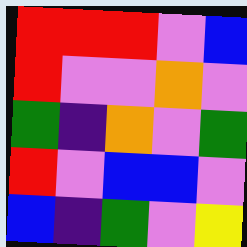[["red", "red", "red", "violet", "blue"], ["red", "violet", "violet", "orange", "violet"], ["green", "indigo", "orange", "violet", "green"], ["red", "violet", "blue", "blue", "violet"], ["blue", "indigo", "green", "violet", "yellow"]]